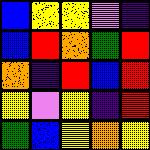[["blue", "yellow", "yellow", "violet", "indigo"], ["blue", "red", "orange", "green", "red"], ["orange", "indigo", "red", "blue", "red"], ["yellow", "violet", "yellow", "indigo", "red"], ["green", "blue", "yellow", "orange", "yellow"]]